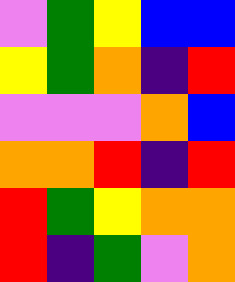[["violet", "green", "yellow", "blue", "blue"], ["yellow", "green", "orange", "indigo", "red"], ["violet", "violet", "violet", "orange", "blue"], ["orange", "orange", "red", "indigo", "red"], ["red", "green", "yellow", "orange", "orange"], ["red", "indigo", "green", "violet", "orange"]]